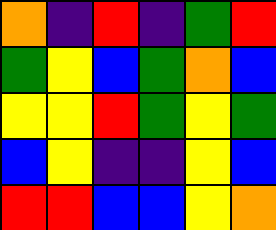[["orange", "indigo", "red", "indigo", "green", "red"], ["green", "yellow", "blue", "green", "orange", "blue"], ["yellow", "yellow", "red", "green", "yellow", "green"], ["blue", "yellow", "indigo", "indigo", "yellow", "blue"], ["red", "red", "blue", "blue", "yellow", "orange"]]